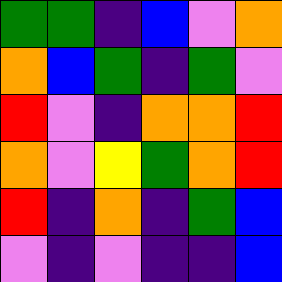[["green", "green", "indigo", "blue", "violet", "orange"], ["orange", "blue", "green", "indigo", "green", "violet"], ["red", "violet", "indigo", "orange", "orange", "red"], ["orange", "violet", "yellow", "green", "orange", "red"], ["red", "indigo", "orange", "indigo", "green", "blue"], ["violet", "indigo", "violet", "indigo", "indigo", "blue"]]